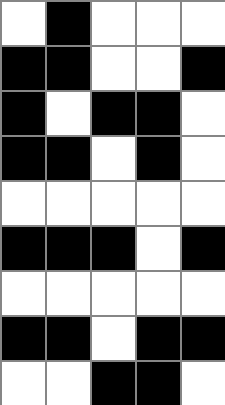[["white", "black", "white", "white", "white"], ["black", "black", "white", "white", "black"], ["black", "white", "black", "black", "white"], ["black", "black", "white", "black", "white"], ["white", "white", "white", "white", "white"], ["black", "black", "black", "white", "black"], ["white", "white", "white", "white", "white"], ["black", "black", "white", "black", "black"], ["white", "white", "black", "black", "white"]]